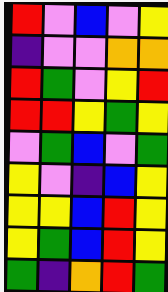[["red", "violet", "blue", "violet", "yellow"], ["indigo", "violet", "violet", "orange", "orange"], ["red", "green", "violet", "yellow", "red"], ["red", "red", "yellow", "green", "yellow"], ["violet", "green", "blue", "violet", "green"], ["yellow", "violet", "indigo", "blue", "yellow"], ["yellow", "yellow", "blue", "red", "yellow"], ["yellow", "green", "blue", "red", "yellow"], ["green", "indigo", "orange", "red", "green"]]